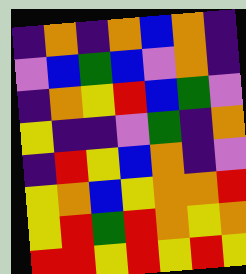[["indigo", "orange", "indigo", "orange", "blue", "orange", "indigo"], ["violet", "blue", "green", "blue", "violet", "orange", "indigo"], ["indigo", "orange", "yellow", "red", "blue", "green", "violet"], ["yellow", "indigo", "indigo", "violet", "green", "indigo", "orange"], ["indigo", "red", "yellow", "blue", "orange", "indigo", "violet"], ["yellow", "orange", "blue", "yellow", "orange", "orange", "red"], ["yellow", "red", "green", "red", "orange", "yellow", "orange"], ["red", "red", "yellow", "red", "yellow", "red", "yellow"]]